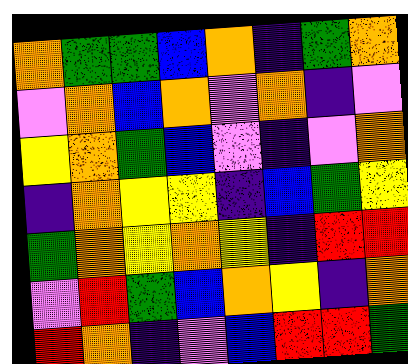[["orange", "green", "green", "blue", "orange", "indigo", "green", "orange"], ["violet", "orange", "blue", "orange", "violet", "orange", "indigo", "violet"], ["yellow", "orange", "green", "blue", "violet", "indigo", "violet", "orange"], ["indigo", "orange", "yellow", "yellow", "indigo", "blue", "green", "yellow"], ["green", "orange", "yellow", "orange", "yellow", "indigo", "red", "red"], ["violet", "red", "green", "blue", "orange", "yellow", "indigo", "orange"], ["red", "orange", "indigo", "violet", "blue", "red", "red", "green"]]